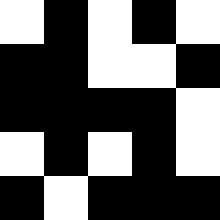[["white", "black", "white", "black", "white"], ["black", "black", "white", "white", "black"], ["black", "black", "black", "black", "white"], ["white", "black", "white", "black", "white"], ["black", "white", "black", "black", "black"]]